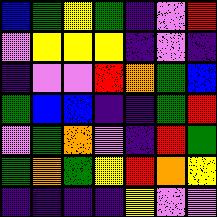[["blue", "green", "yellow", "green", "indigo", "violet", "red"], ["violet", "yellow", "yellow", "yellow", "indigo", "violet", "indigo"], ["indigo", "violet", "violet", "red", "orange", "green", "blue"], ["green", "blue", "blue", "indigo", "indigo", "green", "red"], ["violet", "green", "orange", "violet", "indigo", "red", "green"], ["green", "orange", "green", "yellow", "red", "orange", "yellow"], ["indigo", "indigo", "indigo", "indigo", "yellow", "violet", "violet"]]